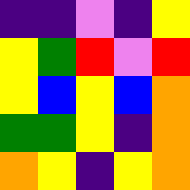[["indigo", "indigo", "violet", "indigo", "yellow"], ["yellow", "green", "red", "violet", "red"], ["yellow", "blue", "yellow", "blue", "orange"], ["green", "green", "yellow", "indigo", "orange"], ["orange", "yellow", "indigo", "yellow", "orange"]]